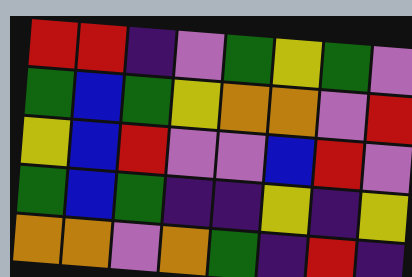[["red", "red", "indigo", "violet", "green", "yellow", "green", "violet"], ["green", "blue", "green", "yellow", "orange", "orange", "violet", "red"], ["yellow", "blue", "red", "violet", "violet", "blue", "red", "violet"], ["green", "blue", "green", "indigo", "indigo", "yellow", "indigo", "yellow"], ["orange", "orange", "violet", "orange", "green", "indigo", "red", "indigo"]]